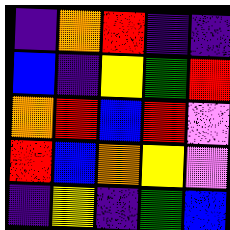[["indigo", "orange", "red", "indigo", "indigo"], ["blue", "indigo", "yellow", "green", "red"], ["orange", "red", "blue", "red", "violet"], ["red", "blue", "orange", "yellow", "violet"], ["indigo", "yellow", "indigo", "green", "blue"]]